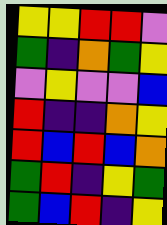[["yellow", "yellow", "red", "red", "violet"], ["green", "indigo", "orange", "green", "yellow"], ["violet", "yellow", "violet", "violet", "blue"], ["red", "indigo", "indigo", "orange", "yellow"], ["red", "blue", "red", "blue", "orange"], ["green", "red", "indigo", "yellow", "green"], ["green", "blue", "red", "indigo", "yellow"]]